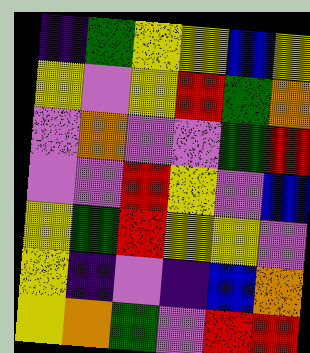[["indigo", "green", "yellow", "yellow", "blue", "yellow"], ["yellow", "violet", "yellow", "red", "green", "orange"], ["violet", "orange", "violet", "violet", "green", "red"], ["violet", "violet", "red", "yellow", "violet", "blue"], ["yellow", "green", "red", "yellow", "yellow", "violet"], ["yellow", "indigo", "violet", "indigo", "blue", "orange"], ["yellow", "orange", "green", "violet", "red", "red"]]